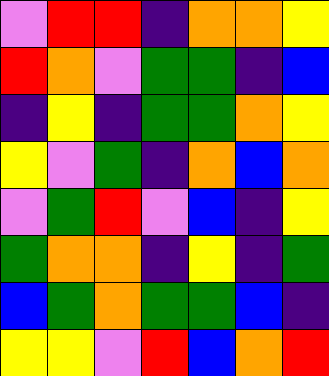[["violet", "red", "red", "indigo", "orange", "orange", "yellow"], ["red", "orange", "violet", "green", "green", "indigo", "blue"], ["indigo", "yellow", "indigo", "green", "green", "orange", "yellow"], ["yellow", "violet", "green", "indigo", "orange", "blue", "orange"], ["violet", "green", "red", "violet", "blue", "indigo", "yellow"], ["green", "orange", "orange", "indigo", "yellow", "indigo", "green"], ["blue", "green", "orange", "green", "green", "blue", "indigo"], ["yellow", "yellow", "violet", "red", "blue", "orange", "red"]]